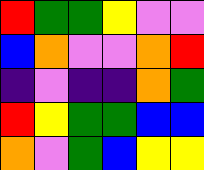[["red", "green", "green", "yellow", "violet", "violet"], ["blue", "orange", "violet", "violet", "orange", "red"], ["indigo", "violet", "indigo", "indigo", "orange", "green"], ["red", "yellow", "green", "green", "blue", "blue"], ["orange", "violet", "green", "blue", "yellow", "yellow"]]